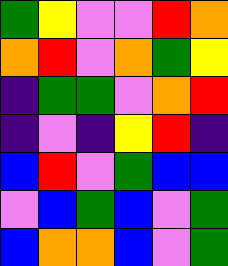[["green", "yellow", "violet", "violet", "red", "orange"], ["orange", "red", "violet", "orange", "green", "yellow"], ["indigo", "green", "green", "violet", "orange", "red"], ["indigo", "violet", "indigo", "yellow", "red", "indigo"], ["blue", "red", "violet", "green", "blue", "blue"], ["violet", "blue", "green", "blue", "violet", "green"], ["blue", "orange", "orange", "blue", "violet", "green"]]